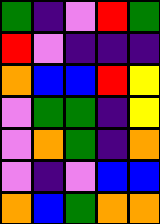[["green", "indigo", "violet", "red", "green"], ["red", "violet", "indigo", "indigo", "indigo"], ["orange", "blue", "blue", "red", "yellow"], ["violet", "green", "green", "indigo", "yellow"], ["violet", "orange", "green", "indigo", "orange"], ["violet", "indigo", "violet", "blue", "blue"], ["orange", "blue", "green", "orange", "orange"]]